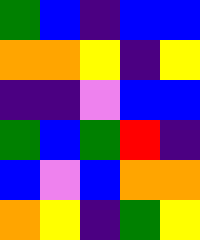[["green", "blue", "indigo", "blue", "blue"], ["orange", "orange", "yellow", "indigo", "yellow"], ["indigo", "indigo", "violet", "blue", "blue"], ["green", "blue", "green", "red", "indigo"], ["blue", "violet", "blue", "orange", "orange"], ["orange", "yellow", "indigo", "green", "yellow"]]